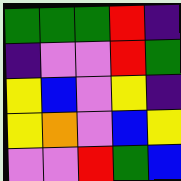[["green", "green", "green", "red", "indigo"], ["indigo", "violet", "violet", "red", "green"], ["yellow", "blue", "violet", "yellow", "indigo"], ["yellow", "orange", "violet", "blue", "yellow"], ["violet", "violet", "red", "green", "blue"]]